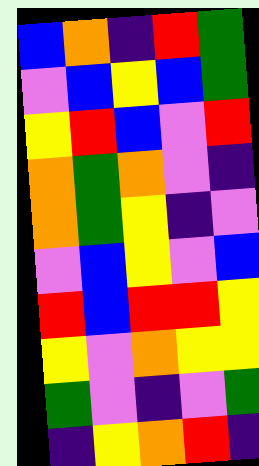[["blue", "orange", "indigo", "red", "green"], ["violet", "blue", "yellow", "blue", "green"], ["yellow", "red", "blue", "violet", "red"], ["orange", "green", "orange", "violet", "indigo"], ["orange", "green", "yellow", "indigo", "violet"], ["violet", "blue", "yellow", "violet", "blue"], ["red", "blue", "red", "red", "yellow"], ["yellow", "violet", "orange", "yellow", "yellow"], ["green", "violet", "indigo", "violet", "green"], ["indigo", "yellow", "orange", "red", "indigo"]]